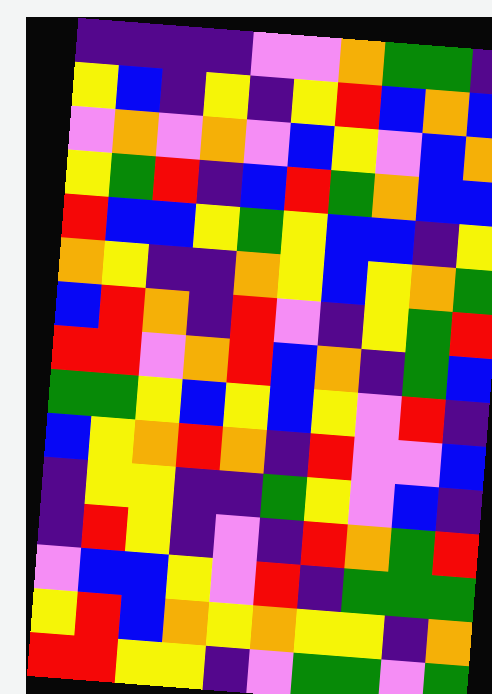[["indigo", "indigo", "indigo", "indigo", "violet", "violet", "orange", "green", "green", "indigo"], ["yellow", "blue", "indigo", "yellow", "indigo", "yellow", "red", "blue", "orange", "blue"], ["violet", "orange", "violet", "orange", "violet", "blue", "yellow", "violet", "blue", "orange"], ["yellow", "green", "red", "indigo", "blue", "red", "green", "orange", "blue", "blue"], ["red", "blue", "blue", "yellow", "green", "yellow", "blue", "blue", "indigo", "yellow"], ["orange", "yellow", "indigo", "indigo", "orange", "yellow", "blue", "yellow", "orange", "green"], ["blue", "red", "orange", "indigo", "red", "violet", "indigo", "yellow", "green", "red"], ["red", "red", "violet", "orange", "red", "blue", "orange", "indigo", "green", "blue"], ["green", "green", "yellow", "blue", "yellow", "blue", "yellow", "violet", "red", "indigo"], ["blue", "yellow", "orange", "red", "orange", "indigo", "red", "violet", "violet", "blue"], ["indigo", "yellow", "yellow", "indigo", "indigo", "green", "yellow", "violet", "blue", "indigo"], ["indigo", "red", "yellow", "indigo", "violet", "indigo", "red", "orange", "green", "red"], ["violet", "blue", "blue", "yellow", "violet", "red", "indigo", "green", "green", "green"], ["yellow", "red", "blue", "orange", "yellow", "orange", "yellow", "yellow", "indigo", "orange"], ["red", "red", "yellow", "yellow", "indigo", "violet", "green", "green", "violet", "green"]]